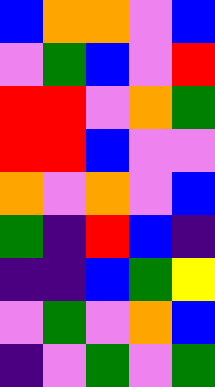[["blue", "orange", "orange", "violet", "blue"], ["violet", "green", "blue", "violet", "red"], ["red", "red", "violet", "orange", "green"], ["red", "red", "blue", "violet", "violet"], ["orange", "violet", "orange", "violet", "blue"], ["green", "indigo", "red", "blue", "indigo"], ["indigo", "indigo", "blue", "green", "yellow"], ["violet", "green", "violet", "orange", "blue"], ["indigo", "violet", "green", "violet", "green"]]